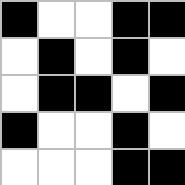[["black", "white", "white", "black", "black"], ["white", "black", "white", "black", "white"], ["white", "black", "black", "white", "black"], ["black", "white", "white", "black", "white"], ["white", "white", "white", "black", "black"]]